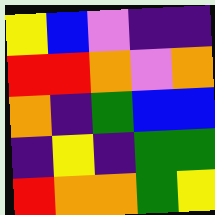[["yellow", "blue", "violet", "indigo", "indigo"], ["red", "red", "orange", "violet", "orange"], ["orange", "indigo", "green", "blue", "blue"], ["indigo", "yellow", "indigo", "green", "green"], ["red", "orange", "orange", "green", "yellow"]]